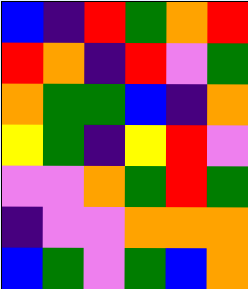[["blue", "indigo", "red", "green", "orange", "red"], ["red", "orange", "indigo", "red", "violet", "green"], ["orange", "green", "green", "blue", "indigo", "orange"], ["yellow", "green", "indigo", "yellow", "red", "violet"], ["violet", "violet", "orange", "green", "red", "green"], ["indigo", "violet", "violet", "orange", "orange", "orange"], ["blue", "green", "violet", "green", "blue", "orange"]]